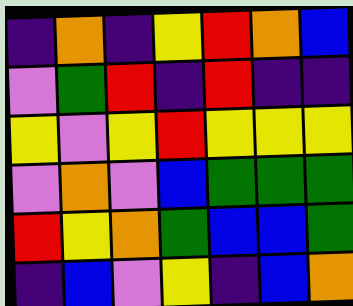[["indigo", "orange", "indigo", "yellow", "red", "orange", "blue"], ["violet", "green", "red", "indigo", "red", "indigo", "indigo"], ["yellow", "violet", "yellow", "red", "yellow", "yellow", "yellow"], ["violet", "orange", "violet", "blue", "green", "green", "green"], ["red", "yellow", "orange", "green", "blue", "blue", "green"], ["indigo", "blue", "violet", "yellow", "indigo", "blue", "orange"]]